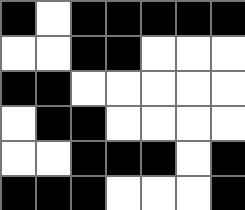[["black", "white", "black", "black", "black", "black", "black"], ["white", "white", "black", "black", "white", "white", "white"], ["black", "black", "white", "white", "white", "white", "white"], ["white", "black", "black", "white", "white", "white", "white"], ["white", "white", "black", "black", "black", "white", "black"], ["black", "black", "black", "white", "white", "white", "black"]]